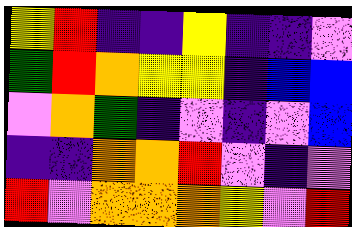[["yellow", "red", "indigo", "indigo", "yellow", "indigo", "indigo", "violet"], ["green", "red", "orange", "yellow", "yellow", "indigo", "blue", "blue"], ["violet", "orange", "green", "indigo", "violet", "indigo", "violet", "blue"], ["indigo", "indigo", "orange", "orange", "red", "violet", "indigo", "violet"], ["red", "violet", "orange", "orange", "orange", "yellow", "violet", "red"]]